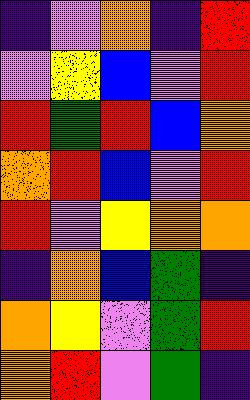[["indigo", "violet", "orange", "indigo", "red"], ["violet", "yellow", "blue", "violet", "red"], ["red", "green", "red", "blue", "orange"], ["orange", "red", "blue", "violet", "red"], ["red", "violet", "yellow", "orange", "orange"], ["indigo", "orange", "blue", "green", "indigo"], ["orange", "yellow", "violet", "green", "red"], ["orange", "red", "violet", "green", "indigo"]]